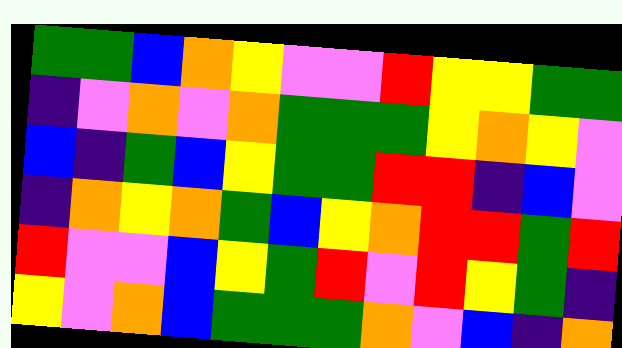[["green", "green", "blue", "orange", "yellow", "violet", "violet", "red", "yellow", "yellow", "green", "green"], ["indigo", "violet", "orange", "violet", "orange", "green", "green", "green", "yellow", "orange", "yellow", "violet"], ["blue", "indigo", "green", "blue", "yellow", "green", "green", "red", "red", "indigo", "blue", "violet"], ["indigo", "orange", "yellow", "orange", "green", "blue", "yellow", "orange", "red", "red", "green", "red"], ["red", "violet", "violet", "blue", "yellow", "green", "red", "violet", "red", "yellow", "green", "indigo"], ["yellow", "violet", "orange", "blue", "green", "green", "green", "orange", "violet", "blue", "indigo", "orange"]]